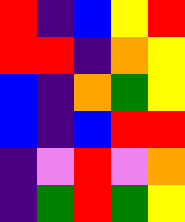[["red", "indigo", "blue", "yellow", "red"], ["red", "red", "indigo", "orange", "yellow"], ["blue", "indigo", "orange", "green", "yellow"], ["blue", "indigo", "blue", "red", "red"], ["indigo", "violet", "red", "violet", "orange"], ["indigo", "green", "red", "green", "yellow"]]